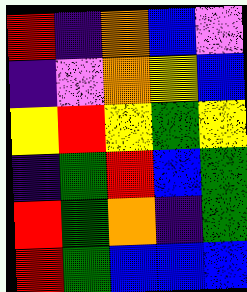[["red", "indigo", "orange", "blue", "violet"], ["indigo", "violet", "orange", "yellow", "blue"], ["yellow", "red", "yellow", "green", "yellow"], ["indigo", "green", "red", "blue", "green"], ["red", "green", "orange", "indigo", "green"], ["red", "green", "blue", "blue", "blue"]]